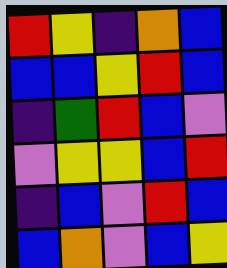[["red", "yellow", "indigo", "orange", "blue"], ["blue", "blue", "yellow", "red", "blue"], ["indigo", "green", "red", "blue", "violet"], ["violet", "yellow", "yellow", "blue", "red"], ["indigo", "blue", "violet", "red", "blue"], ["blue", "orange", "violet", "blue", "yellow"]]